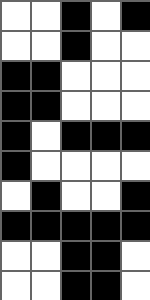[["white", "white", "black", "white", "black"], ["white", "white", "black", "white", "white"], ["black", "black", "white", "white", "white"], ["black", "black", "white", "white", "white"], ["black", "white", "black", "black", "black"], ["black", "white", "white", "white", "white"], ["white", "black", "white", "white", "black"], ["black", "black", "black", "black", "black"], ["white", "white", "black", "black", "white"], ["white", "white", "black", "black", "white"]]